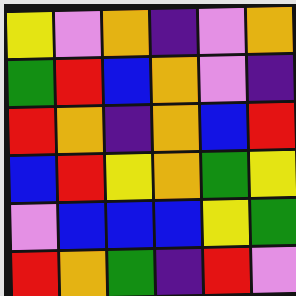[["yellow", "violet", "orange", "indigo", "violet", "orange"], ["green", "red", "blue", "orange", "violet", "indigo"], ["red", "orange", "indigo", "orange", "blue", "red"], ["blue", "red", "yellow", "orange", "green", "yellow"], ["violet", "blue", "blue", "blue", "yellow", "green"], ["red", "orange", "green", "indigo", "red", "violet"]]